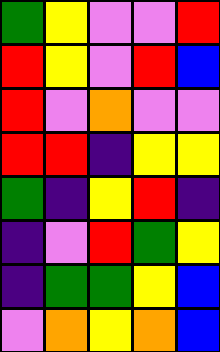[["green", "yellow", "violet", "violet", "red"], ["red", "yellow", "violet", "red", "blue"], ["red", "violet", "orange", "violet", "violet"], ["red", "red", "indigo", "yellow", "yellow"], ["green", "indigo", "yellow", "red", "indigo"], ["indigo", "violet", "red", "green", "yellow"], ["indigo", "green", "green", "yellow", "blue"], ["violet", "orange", "yellow", "orange", "blue"]]